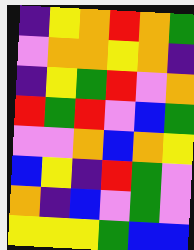[["indigo", "yellow", "orange", "red", "orange", "green"], ["violet", "orange", "orange", "yellow", "orange", "indigo"], ["indigo", "yellow", "green", "red", "violet", "orange"], ["red", "green", "red", "violet", "blue", "green"], ["violet", "violet", "orange", "blue", "orange", "yellow"], ["blue", "yellow", "indigo", "red", "green", "violet"], ["orange", "indigo", "blue", "violet", "green", "violet"], ["yellow", "yellow", "yellow", "green", "blue", "blue"]]